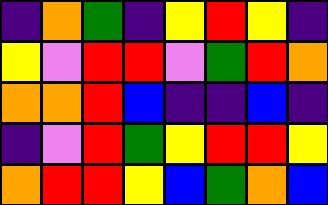[["indigo", "orange", "green", "indigo", "yellow", "red", "yellow", "indigo"], ["yellow", "violet", "red", "red", "violet", "green", "red", "orange"], ["orange", "orange", "red", "blue", "indigo", "indigo", "blue", "indigo"], ["indigo", "violet", "red", "green", "yellow", "red", "red", "yellow"], ["orange", "red", "red", "yellow", "blue", "green", "orange", "blue"]]